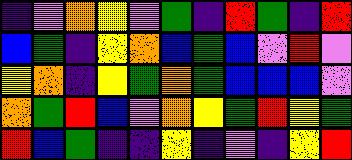[["indigo", "violet", "orange", "yellow", "violet", "green", "indigo", "red", "green", "indigo", "red"], ["blue", "green", "indigo", "yellow", "orange", "blue", "green", "blue", "violet", "red", "violet"], ["yellow", "orange", "indigo", "yellow", "green", "orange", "green", "blue", "blue", "blue", "violet"], ["orange", "green", "red", "blue", "violet", "orange", "yellow", "green", "red", "yellow", "green"], ["red", "blue", "green", "indigo", "indigo", "yellow", "indigo", "violet", "indigo", "yellow", "red"]]